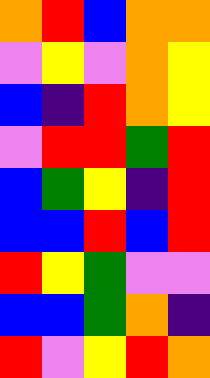[["orange", "red", "blue", "orange", "orange"], ["violet", "yellow", "violet", "orange", "yellow"], ["blue", "indigo", "red", "orange", "yellow"], ["violet", "red", "red", "green", "red"], ["blue", "green", "yellow", "indigo", "red"], ["blue", "blue", "red", "blue", "red"], ["red", "yellow", "green", "violet", "violet"], ["blue", "blue", "green", "orange", "indigo"], ["red", "violet", "yellow", "red", "orange"]]